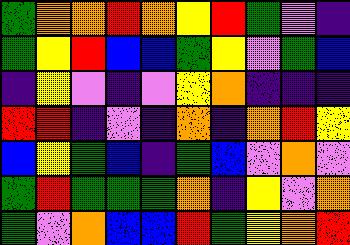[["green", "orange", "orange", "red", "orange", "yellow", "red", "green", "violet", "indigo"], ["green", "yellow", "red", "blue", "blue", "green", "yellow", "violet", "green", "blue"], ["indigo", "yellow", "violet", "indigo", "violet", "yellow", "orange", "indigo", "indigo", "indigo"], ["red", "red", "indigo", "violet", "indigo", "orange", "indigo", "orange", "red", "yellow"], ["blue", "yellow", "green", "blue", "indigo", "green", "blue", "violet", "orange", "violet"], ["green", "red", "green", "green", "green", "orange", "indigo", "yellow", "violet", "orange"], ["green", "violet", "orange", "blue", "blue", "red", "green", "yellow", "orange", "red"]]